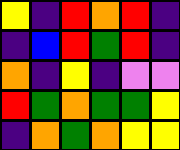[["yellow", "indigo", "red", "orange", "red", "indigo"], ["indigo", "blue", "red", "green", "red", "indigo"], ["orange", "indigo", "yellow", "indigo", "violet", "violet"], ["red", "green", "orange", "green", "green", "yellow"], ["indigo", "orange", "green", "orange", "yellow", "yellow"]]